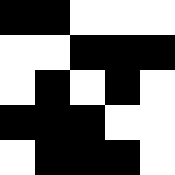[["black", "black", "white", "white", "white"], ["white", "white", "black", "black", "black"], ["white", "black", "white", "black", "white"], ["black", "black", "black", "white", "white"], ["white", "black", "black", "black", "white"]]